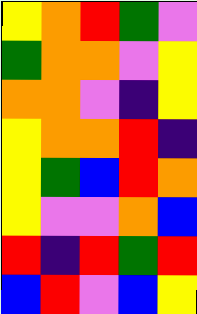[["yellow", "orange", "red", "green", "violet"], ["green", "orange", "orange", "violet", "yellow"], ["orange", "orange", "violet", "indigo", "yellow"], ["yellow", "orange", "orange", "red", "indigo"], ["yellow", "green", "blue", "red", "orange"], ["yellow", "violet", "violet", "orange", "blue"], ["red", "indigo", "red", "green", "red"], ["blue", "red", "violet", "blue", "yellow"]]